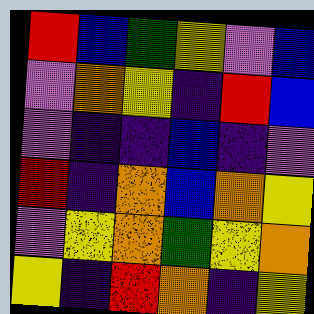[["red", "blue", "green", "yellow", "violet", "blue"], ["violet", "orange", "yellow", "indigo", "red", "blue"], ["violet", "indigo", "indigo", "blue", "indigo", "violet"], ["red", "indigo", "orange", "blue", "orange", "yellow"], ["violet", "yellow", "orange", "green", "yellow", "orange"], ["yellow", "indigo", "red", "orange", "indigo", "yellow"]]